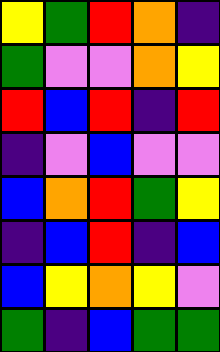[["yellow", "green", "red", "orange", "indigo"], ["green", "violet", "violet", "orange", "yellow"], ["red", "blue", "red", "indigo", "red"], ["indigo", "violet", "blue", "violet", "violet"], ["blue", "orange", "red", "green", "yellow"], ["indigo", "blue", "red", "indigo", "blue"], ["blue", "yellow", "orange", "yellow", "violet"], ["green", "indigo", "blue", "green", "green"]]